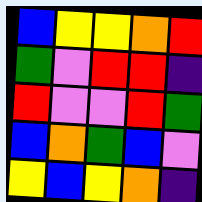[["blue", "yellow", "yellow", "orange", "red"], ["green", "violet", "red", "red", "indigo"], ["red", "violet", "violet", "red", "green"], ["blue", "orange", "green", "blue", "violet"], ["yellow", "blue", "yellow", "orange", "indigo"]]